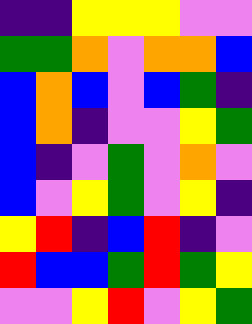[["indigo", "indigo", "yellow", "yellow", "yellow", "violet", "violet"], ["green", "green", "orange", "violet", "orange", "orange", "blue"], ["blue", "orange", "blue", "violet", "blue", "green", "indigo"], ["blue", "orange", "indigo", "violet", "violet", "yellow", "green"], ["blue", "indigo", "violet", "green", "violet", "orange", "violet"], ["blue", "violet", "yellow", "green", "violet", "yellow", "indigo"], ["yellow", "red", "indigo", "blue", "red", "indigo", "violet"], ["red", "blue", "blue", "green", "red", "green", "yellow"], ["violet", "violet", "yellow", "red", "violet", "yellow", "green"]]